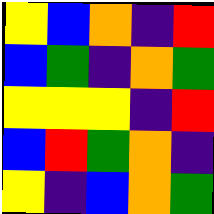[["yellow", "blue", "orange", "indigo", "red"], ["blue", "green", "indigo", "orange", "green"], ["yellow", "yellow", "yellow", "indigo", "red"], ["blue", "red", "green", "orange", "indigo"], ["yellow", "indigo", "blue", "orange", "green"]]